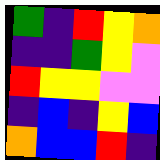[["green", "indigo", "red", "yellow", "orange"], ["indigo", "indigo", "green", "yellow", "violet"], ["red", "yellow", "yellow", "violet", "violet"], ["indigo", "blue", "indigo", "yellow", "blue"], ["orange", "blue", "blue", "red", "indigo"]]